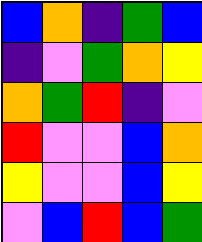[["blue", "orange", "indigo", "green", "blue"], ["indigo", "violet", "green", "orange", "yellow"], ["orange", "green", "red", "indigo", "violet"], ["red", "violet", "violet", "blue", "orange"], ["yellow", "violet", "violet", "blue", "yellow"], ["violet", "blue", "red", "blue", "green"]]